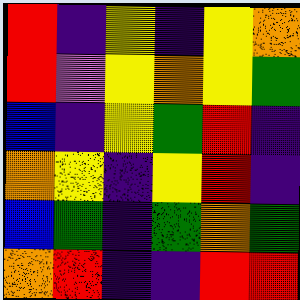[["red", "indigo", "yellow", "indigo", "yellow", "orange"], ["red", "violet", "yellow", "orange", "yellow", "green"], ["blue", "indigo", "yellow", "green", "red", "indigo"], ["orange", "yellow", "indigo", "yellow", "red", "indigo"], ["blue", "green", "indigo", "green", "orange", "green"], ["orange", "red", "indigo", "indigo", "red", "red"]]